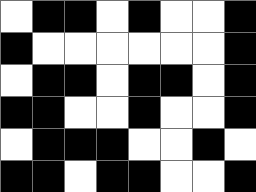[["white", "black", "black", "white", "black", "white", "white", "black"], ["black", "white", "white", "white", "white", "white", "white", "black"], ["white", "black", "black", "white", "black", "black", "white", "black"], ["black", "black", "white", "white", "black", "white", "white", "black"], ["white", "black", "black", "black", "white", "white", "black", "white"], ["black", "black", "white", "black", "black", "white", "white", "black"]]